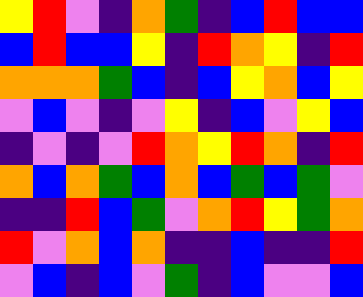[["yellow", "red", "violet", "indigo", "orange", "green", "indigo", "blue", "red", "blue", "blue"], ["blue", "red", "blue", "blue", "yellow", "indigo", "red", "orange", "yellow", "indigo", "red"], ["orange", "orange", "orange", "green", "blue", "indigo", "blue", "yellow", "orange", "blue", "yellow"], ["violet", "blue", "violet", "indigo", "violet", "yellow", "indigo", "blue", "violet", "yellow", "blue"], ["indigo", "violet", "indigo", "violet", "red", "orange", "yellow", "red", "orange", "indigo", "red"], ["orange", "blue", "orange", "green", "blue", "orange", "blue", "green", "blue", "green", "violet"], ["indigo", "indigo", "red", "blue", "green", "violet", "orange", "red", "yellow", "green", "orange"], ["red", "violet", "orange", "blue", "orange", "indigo", "indigo", "blue", "indigo", "indigo", "red"], ["violet", "blue", "indigo", "blue", "violet", "green", "indigo", "blue", "violet", "violet", "blue"]]